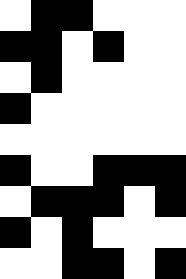[["white", "black", "black", "white", "white", "white"], ["black", "black", "white", "black", "white", "white"], ["white", "black", "white", "white", "white", "white"], ["black", "white", "white", "white", "white", "white"], ["white", "white", "white", "white", "white", "white"], ["black", "white", "white", "black", "black", "black"], ["white", "black", "black", "black", "white", "black"], ["black", "white", "black", "white", "white", "white"], ["white", "white", "black", "black", "white", "black"]]